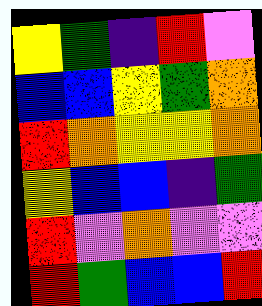[["yellow", "green", "indigo", "red", "violet"], ["blue", "blue", "yellow", "green", "orange"], ["red", "orange", "yellow", "yellow", "orange"], ["yellow", "blue", "blue", "indigo", "green"], ["red", "violet", "orange", "violet", "violet"], ["red", "green", "blue", "blue", "red"]]